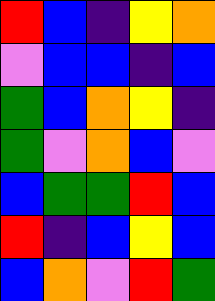[["red", "blue", "indigo", "yellow", "orange"], ["violet", "blue", "blue", "indigo", "blue"], ["green", "blue", "orange", "yellow", "indigo"], ["green", "violet", "orange", "blue", "violet"], ["blue", "green", "green", "red", "blue"], ["red", "indigo", "blue", "yellow", "blue"], ["blue", "orange", "violet", "red", "green"]]